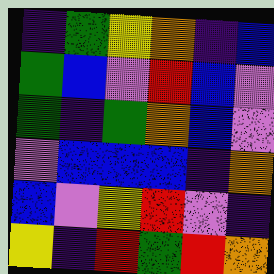[["indigo", "green", "yellow", "orange", "indigo", "blue"], ["green", "blue", "violet", "red", "blue", "violet"], ["green", "indigo", "green", "orange", "blue", "violet"], ["violet", "blue", "blue", "blue", "indigo", "orange"], ["blue", "violet", "yellow", "red", "violet", "indigo"], ["yellow", "indigo", "red", "green", "red", "orange"]]